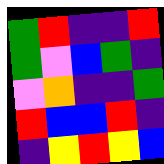[["green", "red", "indigo", "indigo", "red"], ["green", "violet", "blue", "green", "indigo"], ["violet", "orange", "indigo", "indigo", "green"], ["red", "blue", "blue", "red", "indigo"], ["indigo", "yellow", "red", "yellow", "blue"]]